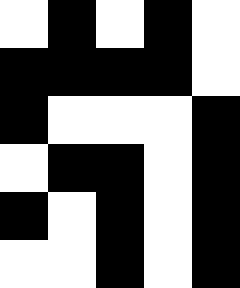[["white", "black", "white", "black", "white"], ["black", "black", "black", "black", "white"], ["black", "white", "white", "white", "black"], ["white", "black", "black", "white", "black"], ["black", "white", "black", "white", "black"], ["white", "white", "black", "white", "black"]]